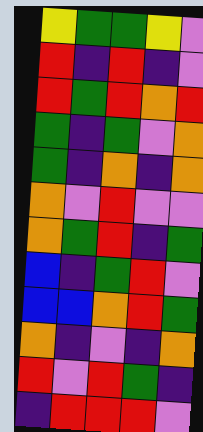[["yellow", "green", "green", "yellow", "violet"], ["red", "indigo", "red", "indigo", "violet"], ["red", "green", "red", "orange", "red"], ["green", "indigo", "green", "violet", "orange"], ["green", "indigo", "orange", "indigo", "orange"], ["orange", "violet", "red", "violet", "violet"], ["orange", "green", "red", "indigo", "green"], ["blue", "indigo", "green", "red", "violet"], ["blue", "blue", "orange", "red", "green"], ["orange", "indigo", "violet", "indigo", "orange"], ["red", "violet", "red", "green", "indigo"], ["indigo", "red", "red", "red", "violet"]]